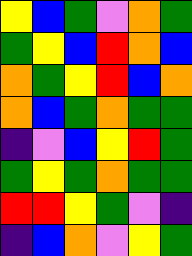[["yellow", "blue", "green", "violet", "orange", "green"], ["green", "yellow", "blue", "red", "orange", "blue"], ["orange", "green", "yellow", "red", "blue", "orange"], ["orange", "blue", "green", "orange", "green", "green"], ["indigo", "violet", "blue", "yellow", "red", "green"], ["green", "yellow", "green", "orange", "green", "green"], ["red", "red", "yellow", "green", "violet", "indigo"], ["indigo", "blue", "orange", "violet", "yellow", "green"]]